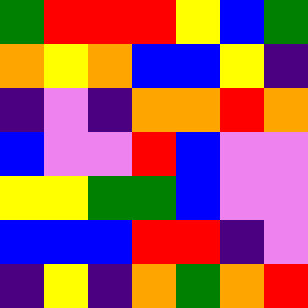[["green", "red", "red", "red", "yellow", "blue", "green"], ["orange", "yellow", "orange", "blue", "blue", "yellow", "indigo"], ["indigo", "violet", "indigo", "orange", "orange", "red", "orange"], ["blue", "violet", "violet", "red", "blue", "violet", "violet"], ["yellow", "yellow", "green", "green", "blue", "violet", "violet"], ["blue", "blue", "blue", "red", "red", "indigo", "violet"], ["indigo", "yellow", "indigo", "orange", "green", "orange", "red"]]